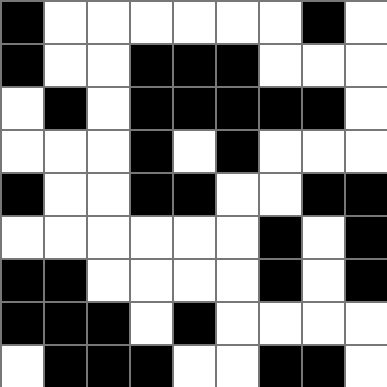[["black", "white", "white", "white", "white", "white", "white", "black", "white"], ["black", "white", "white", "black", "black", "black", "white", "white", "white"], ["white", "black", "white", "black", "black", "black", "black", "black", "white"], ["white", "white", "white", "black", "white", "black", "white", "white", "white"], ["black", "white", "white", "black", "black", "white", "white", "black", "black"], ["white", "white", "white", "white", "white", "white", "black", "white", "black"], ["black", "black", "white", "white", "white", "white", "black", "white", "black"], ["black", "black", "black", "white", "black", "white", "white", "white", "white"], ["white", "black", "black", "black", "white", "white", "black", "black", "white"]]